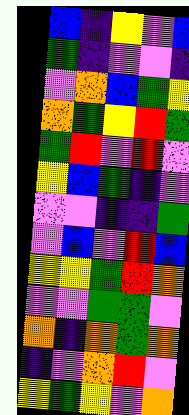[["blue", "indigo", "yellow", "violet", "blue"], ["green", "indigo", "violet", "violet", "indigo"], ["violet", "orange", "blue", "green", "yellow"], ["orange", "green", "yellow", "red", "green"], ["green", "red", "violet", "red", "violet"], ["yellow", "blue", "green", "indigo", "violet"], ["violet", "violet", "indigo", "indigo", "green"], ["violet", "blue", "violet", "red", "blue"], ["yellow", "yellow", "green", "red", "orange"], ["violet", "violet", "green", "green", "violet"], ["orange", "indigo", "orange", "green", "orange"], ["indigo", "violet", "orange", "red", "violet"], ["yellow", "green", "yellow", "violet", "orange"]]